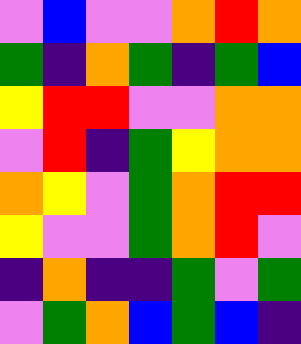[["violet", "blue", "violet", "violet", "orange", "red", "orange"], ["green", "indigo", "orange", "green", "indigo", "green", "blue"], ["yellow", "red", "red", "violet", "violet", "orange", "orange"], ["violet", "red", "indigo", "green", "yellow", "orange", "orange"], ["orange", "yellow", "violet", "green", "orange", "red", "red"], ["yellow", "violet", "violet", "green", "orange", "red", "violet"], ["indigo", "orange", "indigo", "indigo", "green", "violet", "green"], ["violet", "green", "orange", "blue", "green", "blue", "indigo"]]